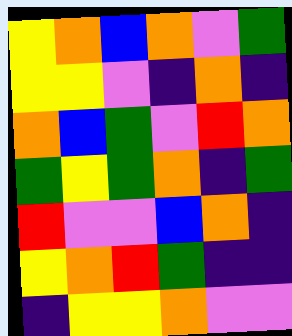[["yellow", "orange", "blue", "orange", "violet", "green"], ["yellow", "yellow", "violet", "indigo", "orange", "indigo"], ["orange", "blue", "green", "violet", "red", "orange"], ["green", "yellow", "green", "orange", "indigo", "green"], ["red", "violet", "violet", "blue", "orange", "indigo"], ["yellow", "orange", "red", "green", "indigo", "indigo"], ["indigo", "yellow", "yellow", "orange", "violet", "violet"]]